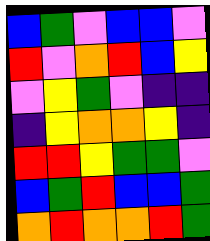[["blue", "green", "violet", "blue", "blue", "violet"], ["red", "violet", "orange", "red", "blue", "yellow"], ["violet", "yellow", "green", "violet", "indigo", "indigo"], ["indigo", "yellow", "orange", "orange", "yellow", "indigo"], ["red", "red", "yellow", "green", "green", "violet"], ["blue", "green", "red", "blue", "blue", "green"], ["orange", "red", "orange", "orange", "red", "green"]]